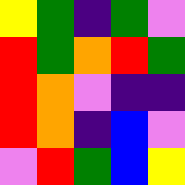[["yellow", "green", "indigo", "green", "violet"], ["red", "green", "orange", "red", "green"], ["red", "orange", "violet", "indigo", "indigo"], ["red", "orange", "indigo", "blue", "violet"], ["violet", "red", "green", "blue", "yellow"]]